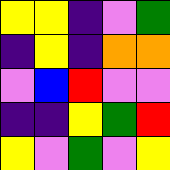[["yellow", "yellow", "indigo", "violet", "green"], ["indigo", "yellow", "indigo", "orange", "orange"], ["violet", "blue", "red", "violet", "violet"], ["indigo", "indigo", "yellow", "green", "red"], ["yellow", "violet", "green", "violet", "yellow"]]